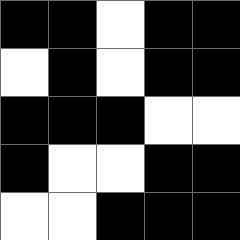[["black", "black", "white", "black", "black"], ["white", "black", "white", "black", "black"], ["black", "black", "black", "white", "white"], ["black", "white", "white", "black", "black"], ["white", "white", "black", "black", "black"]]